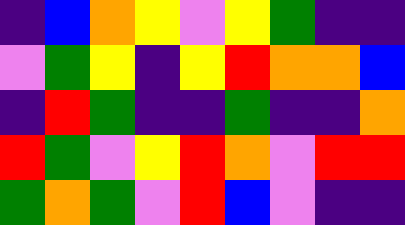[["indigo", "blue", "orange", "yellow", "violet", "yellow", "green", "indigo", "indigo"], ["violet", "green", "yellow", "indigo", "yellow", "red", "orange", "orange", "blue"], ["indigo", "red", "green", "indigo", "indigo", "green", "indigo", "indigo", "orange"], ["red", "green", "violet", "yellow", "red", "orange", "violet", "red", "red"], ["green", "orange", "green", "violet", "red", "blue", "violet", "indigo", "indigo"]]